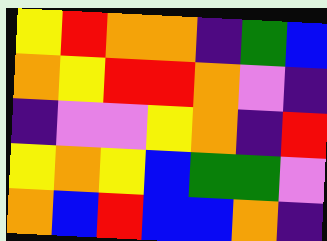[["yellow", "red", "orange", "orange", "indigo", "green", "blue"], ["orange", "yellow", "red", "red", "orange", "violet", "indigo"], ["indigo", "violet", "violet", "yellow", "orange", "indigo", "red"], ["yellow", "orange", "yellow", "blue", "green", "green", "violet"], ["orange", "blue", "red", "blue", "blue", "orange", "indigo"]]